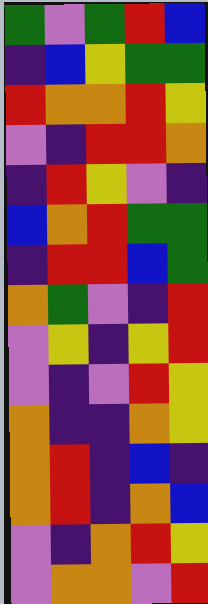[["green", "violet", "green", "red", "blue"], ["indigo", "blue", "yellow", "green", "green"], ["red", "orange", "orange", "red", "yellow"], ["violet", "indigo", "red", "red", "orange"], ["indigo", "red", "yellow", "violet", "indigo"], ["blue", "orange", "red", "green", "green"], ["indigo", "red", "red", "blue", "green"], ["orange", "green", "violet", "indigo", "red"], ["violet", "yellow", "indigo", "yellow", "red"], ["violet", "indigo", "violet", "red", "yellow"], ["orange", "indigo", "indigo", "orange", "yellow"], ["orange", "red", "indigo", "blue", "indigo"], ["orange", "red", "indigo", "orange", "blue"], ["violet", "indigo", "orange", "red", "yellow"], ["violet", "orange", "orange", "violet", "red"]]